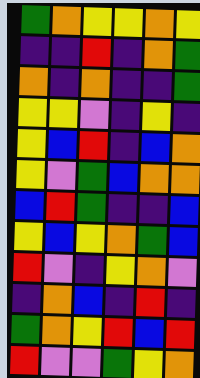[["green", "orange", "yellow", "yellow", "orange", "yellow"], ["indigo", "indigo", "red", "indigo", "orange", "green"], ["orange", "indigo", "orange", "indigo", "indigo", "green"], ["yellow", "yellow", "violet", "indigo", "yellow", "indigo"], ["yellow", "blue", "red", "indigo", "blue", "orange"], ["yellow", "violet", "green", "blue", "orange", "orange"], ["blue", "red", "green", "indigo", "indigo", "blue"], ["yellow", "blue", "yellow", "orange", "green", "blue"], ["red", "violet", "indigo", "yellow", "orange", "violet"], ["indigo", "orange", "blue", "indigo", "red", "indigo"], ["green", "orange", "yellow", "red", "blue", "red"], ["red", "violet", "violet", "green", "yellow", "orange"]]